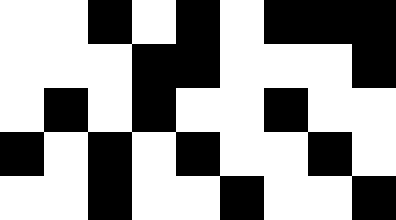[["white", "white", "black", "white", "black", "white", "black", "black", "black"], ["white", "white", "white", "black", "black", "white", "white", "white", "black"], ["white", "black", "white", "black", "white", "white", "black", "white", "white"], ["black", "white", "black", "white", "black", "white", "white", "black", "white"], ["white", "white", "black", "white", "white", "black", "white", "white", "black"]]